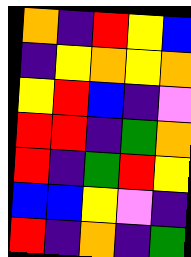[["orange", "indigo", "red", "yellow", "blue"], ["indigo", "yellow", "orange", "yellow", "orange"], ["yellow", "red", "blue", "indigo", "violet"], ["red", "red", "indigo", "green", "orange"], ["red", "indigo", "green", "red", "yellow"], ["blue", "blue", "yellow", "violet", "indigo"], ["red", "indigo", "orange", "indigo", "green"]]